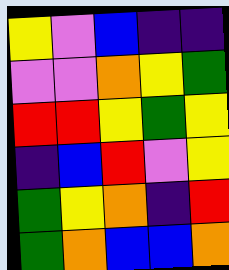[["yellow", "violet", "blue", "indigo", "indigo"], ["violet", "violet", "orange", "yellow", "green"], ["red", "red", "yellow", "green", "yellow"], ["indigo", "blue", "red", "violet", "yellow"], ["green", "yellow", "orange", "indigo", "red"], ["green", "orange", "blue", "blue", "orange"]]